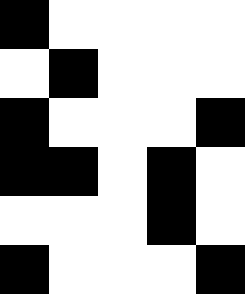[["black", "white", "white", "white", "white"], ["white", "black", "white", "white", "white"], ["black", "white", "white", "white", "black"], ["black", "black", "white", "black", "white"], ["white", "white", "white", "black", "white"], ["black", "white", "white", "white", "black"]]